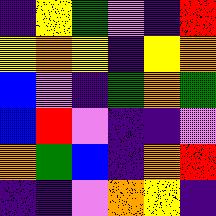[["indigo", "yellow", "green", "violet", "indigo", "red"], ["yellow", "orange", "yellow", "indigo", "yellow", "orange"], ["blue", "violet", "indigo", "green", "orange", "green"], ["blue", "red", "violet", "indigo", "indigo", "violet"], ["orange", "green", "blue", "indigo", "orange", "red"], ["indigo", "indigo", "violet", "orange", "yellow", "indigo"]]